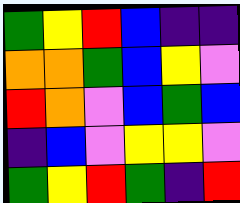[["green", "yellow", "red", "blue", "indigo", "indigo"], ["orange", "orange", "green", "blue", "yellow", "violet"], ["red", "orange", "violet", "blue", "green", "blue"], ["indigo", "blue", "violet", "yellow", "yellow", "violet"], ["green", "yellow", "red", "green", "indigo", "red"]]